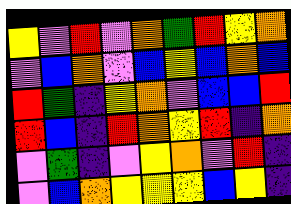[["yellow", "violet", "red", "violet", "orange", "green", "red", "yellow", "orange"], ["violet", "blue", "orange", "violet", "blue", "yellow", "blue", "orange", "blue"], ["red", "green", "indigo", "yellow", "orange", "violet", "blue", "blue", "red"], ["red", "blue", "indigo", "red", "orange", "yellow", "red", "indigo", "orange"], ["violet", "green", "indigo", "violet", "yellow", "orange", "violet", "red", "indigo"], ["violet", "blue", "orange", "yellow", "yellow", "yellow", "blue", "yellow", "indigo"]]